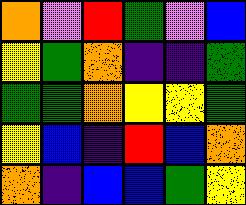[["orange", "violet", "red", "green", "violet", "blue"], ["yellow", "green", "orange", "indigo", "indigo", "green"], ["green", "green", "orange", "yellow", "yellow", "green"], ["yellow", "blue", "indigo", "red", "blue", "orange"], ["orange", "indigo", "blue", "blue", "green", "yellow"]]